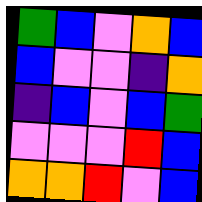[["green", "blue", "violet", "orange", "blue"], ["blue", "violet", "violet", "indigo", "orange"], ["indigo", "blue", "violet", "blue", "green"], ["violet", "violet", "violet", "red", "blue"], ["orange", "orange", "red", "violet", "blue"]]